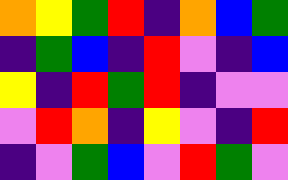[["orange", "yellow", "green", "red", "indigo", "orange", "blue", "green"], ["indigo", "green", "blue", "indigo", "red", "violet", "indigo", "blue"], ["yellow", "indigo", "red", "green", "red", "indigo", "violet", "violet"], ["violet", "red", "orange", "indigo", "yellow", "violet", "indigo", "red"], ["indigo", "violet", "green", "blue", "violet", "red", "green", "violet"]]